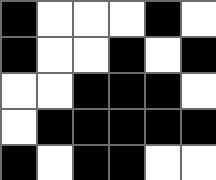[["black", "white", "white", "white", "black", "white"], ["black", "white", "white", "black", "white", "black"], ["white", "white", "black", "black", "black", "white"], ["white", "black", "black", "black", "black", "black"], ["black", "white", "black", "black", "white", "white"]]